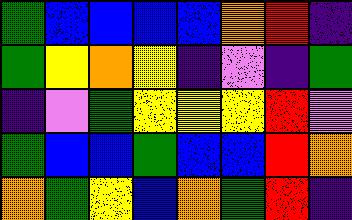[["green", "blue", "blue", "blue", "blue", "orange", "red", "indigo"], ["green", "yellow", "orange", "yellow", "indigo", "violet", "indigo", "green"], ["indigo", "violet", "green", "yellow", "yellow", "yellow", "red", "violet"], ["green", "blue", "blue", "green", "blue", "blue", "red", "orange"], ["orange", "green", "yellow", "blue", "orange", "green", "red", "indigo"]]